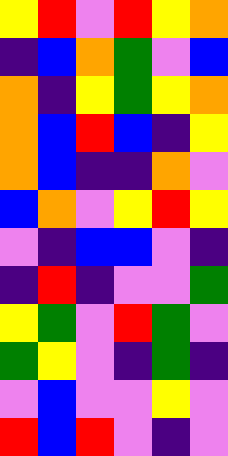[["yellow", "red", "violet", "red", "yellow", "orange"], ["indigo", "blue", "orange", "green", "violet", "blue"], ["orange", "indigo", "yellow", "green", "yellow", "orange"], ["orange", "blue", "red", "blue", "indigo", "yellow"], ["orange", "blue", "indigo", "indigo", "orange", "violet"], ["blue", "orange", "violet", "yellow", "red", "yellow"], ["violet", "indigo", "blue", "blue", "violet", "indigo"], ["indigo", "red", "indigo", "violet", "violet", "green"], ["yellow", "green", "violet", "red", "green", "violet"], ["green", "yellow", "violet", "indigo", "green", "indigo"], ["violet", "blue", "violet", "violet", "yellow", "violet"], ["red", "blue", "red", "violet", "indigo", "violet"]]